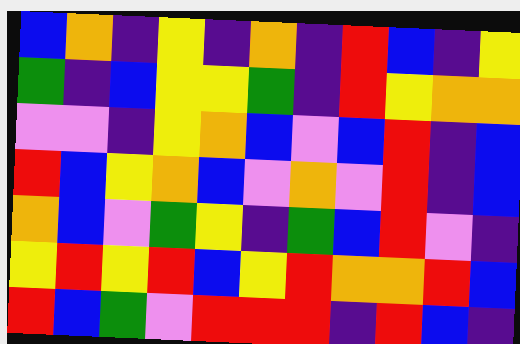[["blue", "orange", "indigo", "yellow", "indigo", "orange", "indigo", "red", "blue", "indigo", "yellow"], ["green", "indigo", "blue", "yellow", "yellow", "green", "indigo", "red", "yellow", "orange", "orange"], ["violet", "violet", "indigo", "yellow", "orange", "blue", "violet", "blue", "red", "indigo", "blue"], ["red", "blue", "yellow", "orange", "blue", "violet", "orange", "violet", "red", "indigo", "blue"], ["orange", "blue", "violet", "green", "yellow", "indigo", "green", "blue", "red", "violet", "indigo"], ["yellow", "red", "yellow", "red", "blue", "yellow", "red", "orange", "orange", "red", "blue"], ["red", "blue", "green", "violet", "red", "red", "red", "indigo", "red", "blue", "indigo"]]